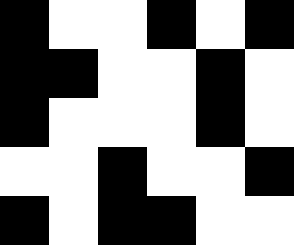[["black", "white", "white", "black", "white", "black"], ["black", "black", "white", "white", "black", "white"], ["black", "white", "white", "white", "black", "white"], ["white", "white", "black", "white", "white", "black"], ["black", "white", "black", "black", "white", "white"]]